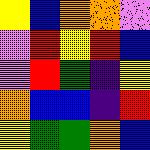[["yellow", "blue", "orange", "orange", "violet"], ["violet", "red", "yellow", "red", "blue"], ["violet", "red", "green", "indigo", "yellow"], ["orange", "blue", "blue", "indigo", "red"], ["yellow", "green", "green", "orange", "blue"]]